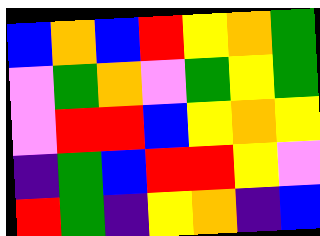[["blue", "orange", "blue", "red", "yellow", "orange", "green"], ["violet", "green", "orange", "violet", "green", "yellow", "green"], ["violet", "red", "red", "blue", "yellow", "orange", "yellow"], ["indigo", "green", "blue", "red", "red", "yellow", "violet"], ["red", "green", "indigo", "yellow", "orange", "indigo", "blue"]]